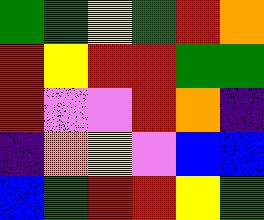[["green", "green", "yellow", "green", "red", "orange"], ["red", "yellow", "red", "red", "green", "green"], ["red", "violet", "violet", "red", "orange", "indigo"], ["indigo", "orange", "yellow", "violet", "blue", "blue"], ["blue", "green", "red", "red", "yellow", "green"]]